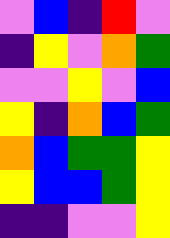[["violet", "blue", "indigo", "red", "violet"], ["indigo", "yellow", "violet", "orange", "green"], ["violet", "violet", "yellow", "violet", "blue"], ["yellow", "indigo", "orange", "blue", "green"], ["orange", "blue", "green", "green", "yellow"], ["yellow", "blue", "blue", "green", "yellow"], ["indigo", "indigo", "violet", "violet", "yellow"]]